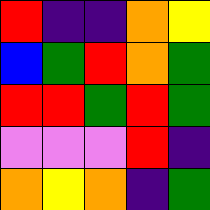[["red", "indigo", "indigo", "orange", "yellow"], ["blue", "green", "red", "orange", "green"], ["red", "red", "green", "red", "green"], ["violet", "violet", "violet", "red", "indigo"], ["orange", "yellow", "orange", "indigo", "green"]]